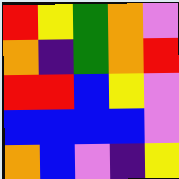[["red", "yellow", "green", "orange", "violet"], ["orange", "indigo", "green", "orange", "red"], ["red", "red", "blue", "yellow", "violet"], ["blue", "blue", "blue", "blue", "violet"], ["orange", "blue", "violet", "indigo", "yellow"]]